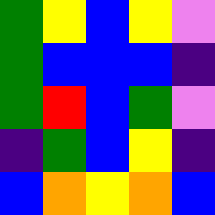[["green", "yellow", "blue", "yellow", "violet"], ["green", "blue", "blue", "blue", "indigo"], ["green", "red", "blue", "green", "violet"], ["indigo", "green", "blue", "yellow", "indigo"], ["blue", "orange", "yellow", "orange", "blue"]]